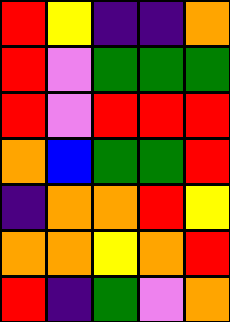[["red", "yellow", "indigo", "indigo", "orange"], ["red", "violet", "green", "green", "green"], ["red", "violet", "red", "red", "red"], ["orange", "blue", "green", "green", "red"], ["indigo", "orange", "orange", "red", "yellow"], ["orange", "orange", "yellow", "orange", "red"], ["red", "indigo", "green", "violet", "orange"]]